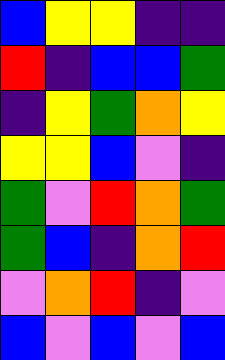[["blue", "yellow", "yellow", "indigo", "indigo"], ["red", "indigo", "blue", "blue", "green"], ["indigo", "yellow", "green", "orange", "yellow"], ["yellow", "yellow", "blue", "violet", "indigo"], ["green", "violet", "red", "orange", "green"], ["green", "blue", "indigo", "orange", "red"], ["violet", "orange", "red", "indigo", "violet"], ["blue", "violet", "blue", "violet", "blue"]]